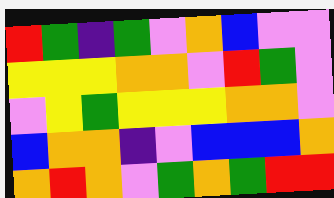[["red", "green", "indigo", "green", "violet", "orange", "blue", "violet", "violet"], ["yellow", "yellow", "yellow", "orange", "orange", "violet", "red", "green", "violet"], ["violet", "yellow", "green", "yellow", "yellow", "yellow", "orange", "orange", "violet"], ["blue", "orange", "orange", "indigo", "violet", "blue", "blue", "blue", "orange"], ["orange", "red", "orange", "violet", "green", "orange", "green", "red", "red"]]